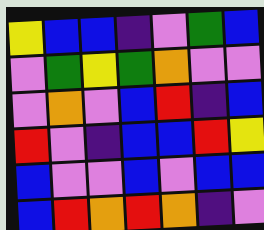[["yellow", "blue", "blue", "indigo", "violet", "green", "blue"], ["violet", "green", "yellow", "green", "orange", "violet", "violet"], ["violet", "orange", "violet", "blue", "red", "indigo", "blue"], ["red", "violet", "indigo", "blue", "blue", "red", "yellow"], ["blue", "violet", "violet", "blue", "violet", "blue", "blue"], ["blue", "red", "orange", "red", "orange", "indigo", "violet"]]